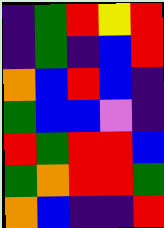[["indigo", "green", "red", "yellow", "red"], ["indigo", "green", "indigo", "blue", "red"], ["orange", "blue", "red", "blue", "indigo"], ["green", "blue", "blue", "violet", "indigo"], ["red", "green", "red", "red", "blue"], ["green", "orange", "red", "red", "green"], ["orange", "blue", "indigo", "indigo", "red"]]